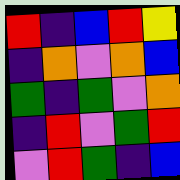[["red", "indigo", "blue", "red", "yellow"], ["indigo", "orange", "violet", "orange", "blue"], ["green", "indigo", "green", "violet", "orange"], ["indigo", "red", "violet", "green", "red"], ["violet", "red", "green", "indigo", "blue"]]